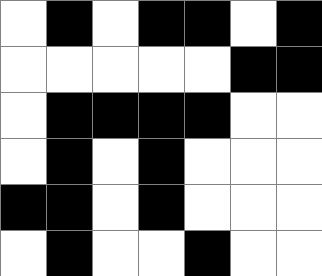[["white", "black", "white", "black", "black", "white", "black"], ["white", "white", "white", "white", "white", "black", "black"], ["white", "black", "black", "black", "black", "white", "white"], ["white", "black", "white", "black", "white", "white", "white"], ["black", "black", "white", "black", "white", "white", "white"], ["white", "black", "white", "white", "black", "white", "white"]]